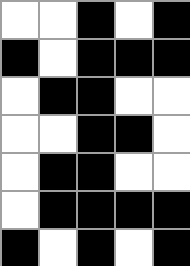[["white", "white", "black", "white", "black"], ["black", "white", "black", "black", "black"], ["white", "black", "black", "white", "white"], ["white", "white", "black", "black", "white"], ["white", "black", "black", "white", "white"], ["white", "black", "black", "black", "black"], ["black", "white", "black", "white", "black"]]